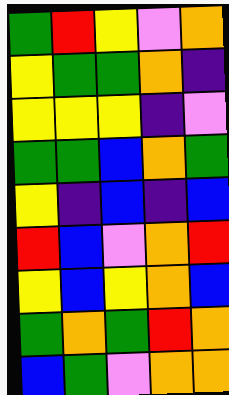[["green", "red", "yellow", "violet", "orange"], ["yellow", "green", "green", "orange", "indigo"], ["yellow", "yellow", "yellow", "indigo", "violet"], ["green", "green", "blue", "orange", "green"], ["yellow", "indigo", "blue", "indigo", "blue"], ["red", "blue", "violet", "orange", "red"], ["yellow", "blue", "yellow", "orange", "blue"], ["green", "orange", "green", "red", "orange"], ["blue", "green", "violet", "orange", "orange"]]